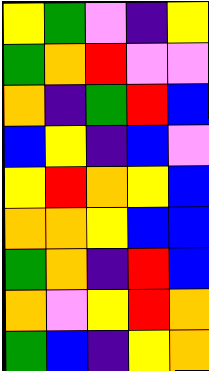[["yellow", "green", "violet", "indigo", "yellow"], ["green", "orange", "red", "violet", "violet"], ["orange", "indigo", "green", "red", "blue"], ["blue", "yellow", "indigo", "blue", "violet"], ["yellow", "red", "orange", "yellow", "blue"], ["orange", "orange", "yellow", "blue", "blue"], ["green", "orange", "indigo", "red", "blue"], ["orange", "violet", "yellow", "red", "orange"], ["green", "blue", "indigo", "yellow", "orange"]]